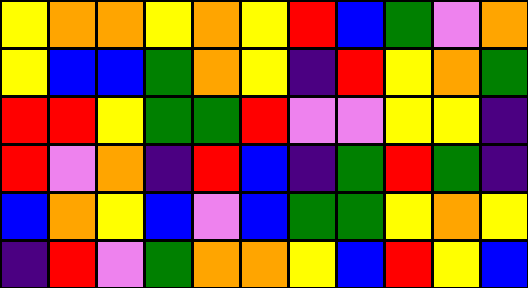[["yellow", "orange", "orange", "yellow", "orange", "yellow", "red", "blue", "green", "violet", "orange"], ["yellow", "blue", "blue", "green", "orange", "yellow", "indigo", "red", "yellow", "orange", "green"], ["red", "red", "yellow", "green", "green", "red", "violet", "violet", "yellow", "yellow", "indigo"], ["red", "violet", "orange", "indigo", "red", "blue", "indigo", "green", "red", "green", "indigo"], ["blue", "orange", "yellow", "blue", "violet", "blue", "green", "green", "yellow", "orange", "yellow"], ["indigo", "red", "violet", "green", "orange", "orange", "yellow", "blue", "red", "yellow", "blue"]]